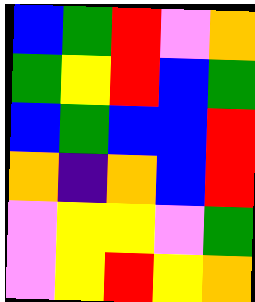[["blue", "green", "red", "violet", "orange"], ["green", "yellow", "red", "blue", "green"], ["blue", "green", "blue", "blue", "red"], ["orange", "indigo", "orange", "blue", "red"], ["violet", "yellow", "yellow", "violet", "green"], ["violet", "yellow", "red", "yellow", "orange"]]